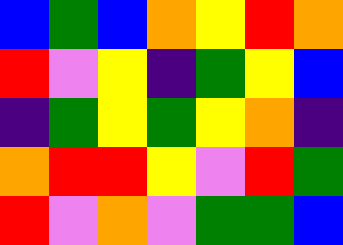[["blue", "green", "blue", "orange", "yellow", "red", "orange"], ["red", "violet", "yellow", "indigo", "green", "yellow", "blue"], ["indigo", "green", "yellow", "green", "yellow", "orange", "indigo"], ["orange", "red", "red", "yellow", "violet", "red", "green"], ["red", "violet", "orange", "violet", "green", "green", "blue"]]